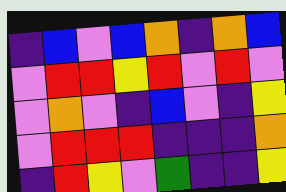[["indigo", "blue", "violet", "blue", "orange", "indigo", "orange", "blue"], ["violet", "red", "red", "yellow", "red", "violet", "red", "violet"], ["violet", "orange", "violet", "indigo", "blue", "violet", "indigo", "yellow"], ["violet", "red", "red", "red", "indigo", "indigo", "indigo", "orange"], ["indigo", "red", "yellow", "violet", "green", "indigo", "indigo", "yellow"]]